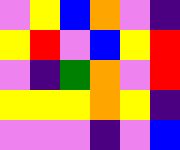[["violet", "yellow", "blue", "orange", "violet", "indigo"], ["yellow", "red", "violet", "blue", "yellow", "red"], ["violet", "indigo", "green", "orange", "violet", "red"], ["yellow", "yellow", "yellow", "orange", "yellow", "indigo"], ["violet", "violet", "violet", "indigo", "violet", "blue"]]